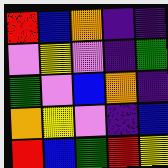[["red", "blue", "orange", "indigo", "indigo"], ["violet", "yellow", "violet", "indigo", "green"], ["green", "violet", "blue", "orange", "indigo"], ["orange", "yellow", "violet", "indigo", "blue"], ["red", "blue", "green", "red", "yellow"]]